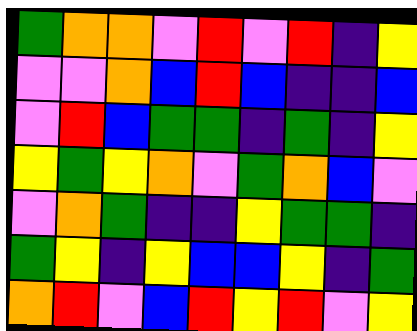[["green", "orange", "orange", "violet", "red", "violet", "red", "indigo", "yellow"], ["violet", "violet", "orange", "blue", "red", "blue", "indigo", "indigo", "blue"], ["violet", "red", "blue", "green", "green", "indigo", "green", "indigo", "yellow"], ["yellow", "green", "yellow", "orange", "violet", "green", "orange", "blue", "violet"], ["violet", "orange", "green", "indigo", "indigo", "yellow", "green", "green", "indigo"], ["green", "yellow", "indigo", "yellow", "blue", "blue", "yellow", "indigo", "green"], ["orange", "red", "violet", "blue", "red", "yellow", "red", "violet", "yellow"]]